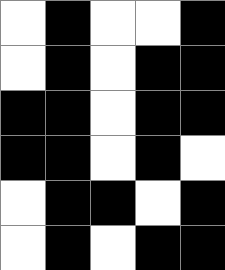[["white", "black", "white", "white", "black"], ["white", "black", "white", "black", "black"], ["black", "black", "white", "black", "black"], ["black", "black", "white", "black", "white"], ["white", "black", "black", "white", "black"], ["white", "black", "white", "black", "black"]]